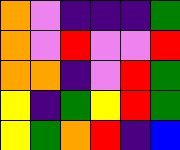[["orange", "violet", "indigo", "indigo", "indigo", "green"], ["orange", "violet", "red", "violet", "violet", "red"], ["orange", "orange", "indigo", "violet", "red", "green"], ["yellow", "indigo", "green", "yellow", "red", "green"], ["yellow", "green", "orange", "red", "indigo", "blue"]]